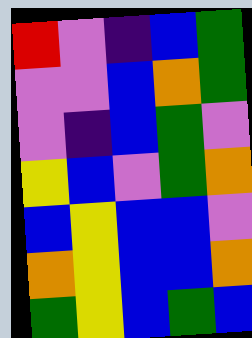[["red", "violet", "indigo", "blue", "green"], ["violet", "violet", "blue", "orange", "green"], ["violet", "indigo", "blue", "green", "violet"], ["yellow", "blue", "violet", "green", "orange"], ["blue", "yellow", "blue", "blue", "violet"], ["orange", "yellow", "blue", "blue", "orange"], ["green", "yellow", "blue", "green", "blue"]]